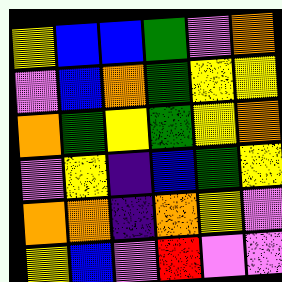[["yellow", "blue", "blue", "green", "violet", "orange"], ["violet", "blue", "orange", "green", "yellow", "yellow"], ["orange", "green", "yellow", "green", "yellow", "orange"], ["violet", "yellow", "indigo", "blue", "green", "yellow"], ["orange", "orange", "indigo", "orange", "yellow", "violet"], ["yellow", "blue", "violet", "red", "violet", "violet"]]